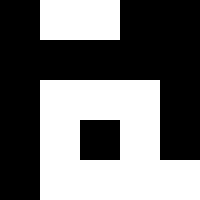[["black", "white", "white", "black", "black"], ["black", "black", "black", "black", "black"], ["black", "white", "white", "white", "black"], ["black", "white", "black", "white", "black"], ["black", "white", "white", "white", "white"]]